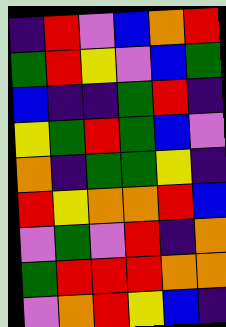[["indigo", "red", "violet", "blue", "orange", "red"], ["green", "red", "yellow", "violet", "blue", "green"], ["blue", "indigo", "indigo", "green", "red", "indigo"], ["yellow", "green", "red", "green", "blue", "violet"], ["orange", "indigo", "green", "green", "yellow", "indigo"], ["red", "yellow", "orange", "orange", "red", "blue"], ["violet", "green", "violet", "red", "indigo", "orange"], ["green", "red", "red", "red", "orange", "orange"], ["violet", "orange", "red", "yellow", "blue", "indigo"]]